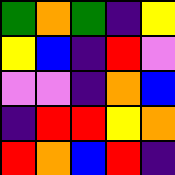[["green", "orange", "green", "indigo", "yellow"], ["yellow", "blue", "indigo", "red", "violet"], ["violet", "violet", "indigo", "orange", "blue"], ["indigo", "red", "red", "yellow", "orange"], ["red", "orange", "blue", "red", "indigo"]]